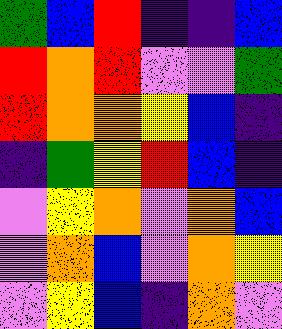[["green", "blue", "red", "indigo", "indigo", "blue"], ["red", "orange", "red", "violet", "violet", "green"], ["red", "orange", "orange", "yellow", "blue", "indigo"], ["indigo", "green", "yellow", "red", "blue", "indigo"], ["violet", "yellow", "orange", "violet", "orange", "blue"], ["violet", "orange", "blue", "violet", "orange", "yellow"], ["violet", "yellow", "blue", "indigo", "orange", "violet"]]